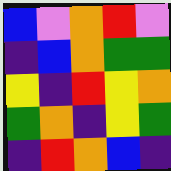[["blue", "violet", "orange", "red", "violet"], ["indigo", "blue", "orange", "green", "green"], ["yellow", "indigo", "red", "yellow", "orange"], ["green", "orange", "indigo", "yellow", "green"], ["indigo", "red", "orange", "blue", "indigo"]]